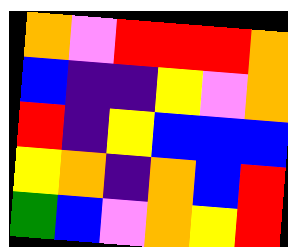[["orange", "violet", "red", "red", "red", "orange"], ["blue", "indigo", "indigo", "yellow", "violet", "orange"], ["red", "indigo", "yellow", "blue", "blue", "blue"], ["yellow", "orange", "indigo", "orange", "blue", "red"], ["green", "blue", "violet", "orange", "yellow", "red"]]